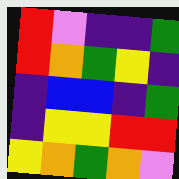[["red", "violet", "indigo", "indigo", "green"], ["red", "orange", "green", "yellow", "indigo"], ["indigo", "blue", "blue", "indigo", "green"], ["indigo", "yellow", "yellow", "red", "red"], ["yellow", "orange", "green", "orange", "violet"]]